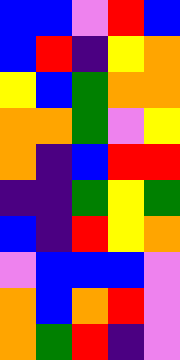[["blue", "blue", "violet", "red", "blue"], ["blue", "red", "indigo", "yellow", "orange"], ["yellow", "blue", "green", "orange", "orange"], ["orange", "orange", "green", "violet", "yellow"], ["orange", "indigo", "blue", "red", "red"], ["indigo", "indigo", "green", "yellow", "green"], ["blue", "indigo", "red", "yellow", "orange"], ["violet", "blue", "blue", "blue", "violet"], ["orange", "blue", "orange", "red", "violet"], ["orange", "green", "red", "indigo", "violet"]]